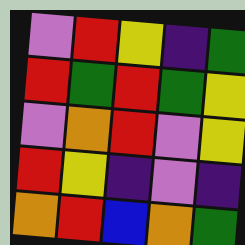[["violet", "red", "yellow", "indigo", "green"], ["red", "green", "red", "green", "yellow"], ["violet", "orange", "red", "violet", "yellow"], ["red", "yellow", "indigo", "violet", "indigo"], ["orange", "red", "blue", "orange", "green"]]